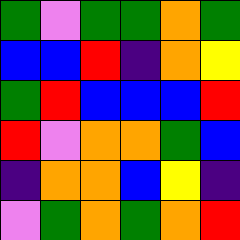[["green", "violet", "green", "green", "orange", "green"], ["blue", "blue", "red", "indigo", "orange", "yellow"], ["green", "red", "blue", "blue", "blue", "red"], ["red", "violet", "orange", "orange", "green", "blue"], ["indigo", "orange", "orange", "blue", "yellow", "indigo"], ["violet", "green", "orange", "green", "orange", "red"]]